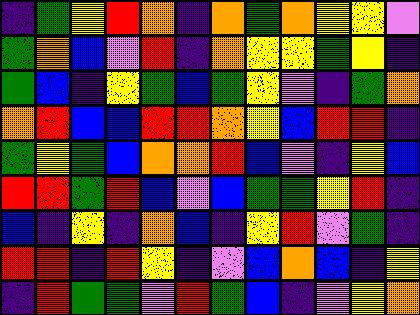[["indigo", "green", "yellow", "red", "orange", "indigo", "orange", "green", "orange", "yellow", "yellow", "violet"], ["green", "orange", "blue", "violet", "red", "indigo", "orange", "yellow", "yellow", "green", "yellow", "indigo"], ["green", "blue", "indigo", "yellow", "green", "blue", "green", "yellow", "violet", "indigo", "green", "orange"], ["orange", "red", "blue", "blue", "red", "red", "orange", "yellow", "blue", "red", "red", "indigo"], ["green", "yellow", "green", "blue", "orange", "orange", "red", "blue", "violet", "indigo", "yellow", "blue"], ["red", "red", "green", "red", "blue", "violet", "blue", "green", "green", "yellow", "red", "indigo"], ["blue", "indigo", "yellow", "indigo", "orange", "blue", "indigo", "yellow", "red", "violet", "green", "indigo"], ["red", "red", "indigo", "red", "yellow", "indigo", "violet", "blue", "orange", "blue", "indigo", "yellow"], ["indigo", "red", "green", "green", "violet", "red", "green", "blue", "indigo", "violet", "yellow", "orange"]]